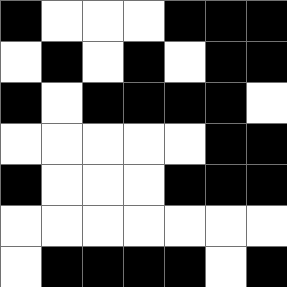[["black", "white", "white", "white", "black", "black", "black"], ["white", "black", "white", "black", "white", "black", "black"], ["black", "white", "black", "black", "black", "black", "white"], ["white", "white", "white", "white", "white", "black", "black"], ["black", "white", "white", "white", "black", "black", "black"], ["white", "white", "white", "white", "white", "white", "white"], ["white", "black", "black", "black", "black", "white", "black"]]